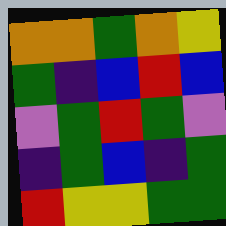[["orange", "orange", "green", "orange", "yellow"], ["green", "indigo", "blue", "red", "blue"], ["violet", "green", "red", "green", "violet"], ["indigo", "green", "blue", "indigo", "green"], ["red", "yellow", "yellow", "green", "green"]]